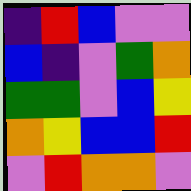[["indigo", "red", "blue", "violet", "violet"], ["blue", "indigo", "violet", "green", "orange"], ["green", "green", "violet", "blue", "yellow"], ["orange", "yellow", "blue", "blue", "red"], ["violet", "red", "orange", "orange", "violet"]]